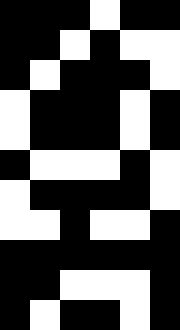[["black", "black", "black", "white", "black", "black"], ["black", "black", "white", "black", "white", "white"], ["black", "white", "black", "black", "black", "white"], ["white", "black", "black", "black", "white", "black"], ["white", "black", "black", "black", "white", "black"], ["black", "white", "white", "white", "black", "white"], ["white", "black", "black", "black", "black", "white"], ["white", "white", "black", "white", "white", "black"], ["black", "black", "black", "black", "black", "black"], ["black", "black", "white", "white", "white", "black"], ["black", "white", "black", "black", "white", "black"]]